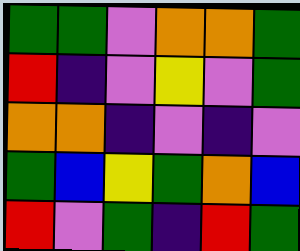[["green", "green", "violet", "orange", "orange", "green"], ["red", "indigo", "violet", "yellow", "violet", "green"], ["orange", "orange", "indigo", "violet", "indigo", "violet"], ["green", "blue", "yellow", "green", "orange", "blue"], ["red", "violet", "green", "indigo", "red", "green"]]